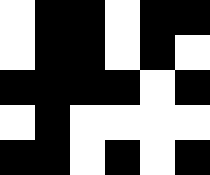[["white", "black", "black", "white", "black", "black"], ["white", "black", "black", "white", "black", "white"], ["black", "black", "black", "black", "white", "black"], ["white", "black", "white", "white", "white", "white"], ["black", "black", "white", "black", "white", "black"]]